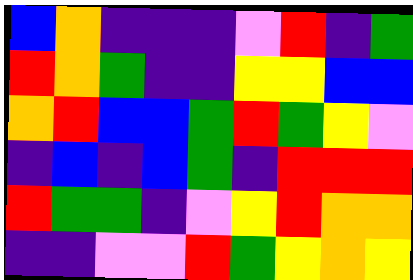[["blue", "orange", "indigo", "indigo", "indigo", "violet", "red", "indigo", "green"], ["red", "orange", "green", "indigo", "indigo", "yellow", "yellow", "blue", "blue"], ["orange", "red", "blue", "blue", "green", "red", "green", "yellow", "violet"], ["indigo", "blue", "indigo", "blue", "green", "indigo", "red", "red", "red"], ["red", "green", "green", "indigo", "violet", "yellow", "red", "orange", "orange"], ["indigo", "indigo", "violet", "violet", "red", "green", "yellow", "orange", "yellow"]]